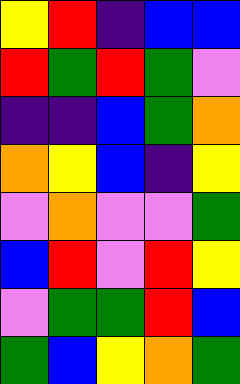[["yellow", "red", "indigo", "blue", "blue"], ["red", "green", "red", "green", "violet"], ["indigo", "indigo", "blue", "green", "orange"], ["orange", "yellow", "blue", "indigo", "yellow"], ["violet", "orange", "violet", "violet", "green"], ["blue", "red", "violet", "red", "yellow"], ["violet", "green", "green", "red", "blue"], ["green", "blue", "yellow", "orange", "green"]]